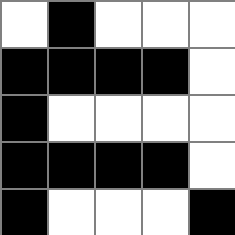[["white", "black", "white", "white", "white"], ["black", "black", "black", "black", "white"], ["black", "white", "white", "white", "white"], ["black", "black", "black", "black", "white"], ["black", "white", "white", "white", "black"]]